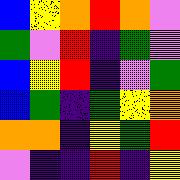[["blue", "yellow", "orange", "red", "orange", "violet"], ["green", "violet", "red", "indigo", "green", "violet"], ["blue", "yellow", "red", "indigo", "violet", "green"], ["blue", "green", "indigo", "green", "yellow", "orange"], ["orange", "orange", "indigo", "yellow", "green", "red"], ["violet", "indigo", "indigo", "red", "indigo", "yellow"]]